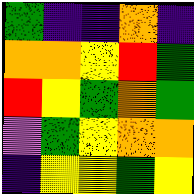[["green", "indigo", "indigo", "orange", "indigo"], ["orange", "orange", "yellow", "red", "green"], ["red", "yellow", "green", "orange", "green"], ["violet", "green", "yellow", "orange", "orange"], ["indigo", "yellow", "yellow", "green", "yellow"]]